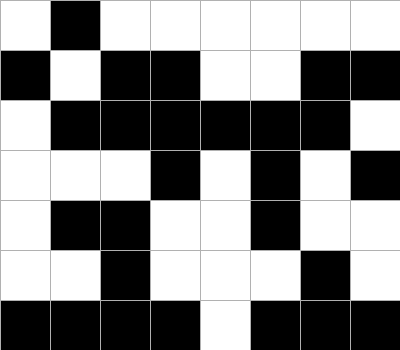[["white", "black", "white", "white", "white", "white", "white", "white"], ["black", "white", "black", "black", "white", "white", "black", "black"], ["white", "black", "black", "black", "black", "black", "black", "white"], ["white", "white", "white", "black", "white", "black", "white", "black"], ["white", "black", "black", "white", "white", "black", "white", "white"], ["white", "white", "black", "white", "white", "white", "black", "white"], ["black", "black", "black", "black", "white", "black", "black", "black"]]